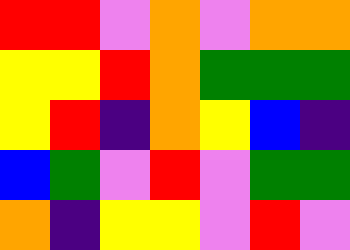[["red", "red", "violet", "orange", "violet", "orange", "orange"], ["yellow", "yellow", "red", "orange", "green", "green", "green"], ["yellow", "red", "indigo", "orange", "yellow", "blue", "indigo"], ["blue", "green", "violet", "red", "violet", "green", "green"], ["orange", "indigo", "yellow", "yellow", "violet", "red", "violet"]]